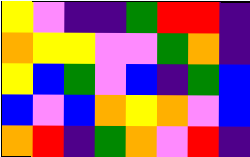[["yellow", "violet", "indigo", "indigo", "green", "red", "red", "indigo"], ["orange", "yellow", "yellow", "violet", "violet", "green", "orange", "indigo"], ["yellow", "blue", "green", "violet", "blue", "indigo", "green", "blue"], ["blue", "violet", "blue", "orange", "yellow", "orange", "violet", "blue"], ["orange", "red", "indigo", "green", "orange", "violet", "red", "indigo"]]